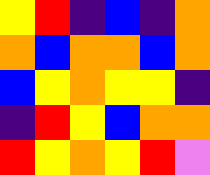[["yellow", "red", "indigo", "blue", "indigo", "orange"], ["orange", "blue", "orange", "orange", "blue", "orange"], ["blue", "yellow", "orange", "yellow", "yellow", "indigo"], ["indigo", "red", "yellow", "blue", "orange", "orange"], ["red", "yellow", "orange", "yellow", "red", "violet"]]